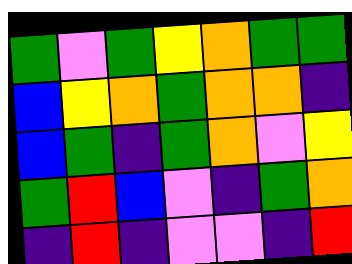[["green", "violet", "green", "yellow", "orange", "green", "green"], ["blue", "yellow", "orange", "green", "orange", "orange", "indigo"], ["blue", "green", "indigo", "green", "orange", "violet", "yellow"], ["green", "red", "blue", "violet", "indigo", "green", "orange"], ["indigo", "red", "indigo", "violet", "violet", "indigo", "red"]]